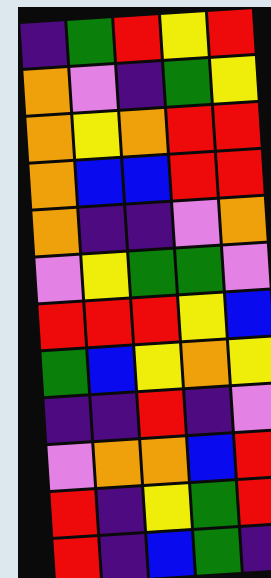[["indigo", "green", "red", "yellow", "red"], ["orange", "violet", "indigo", "green", "yellow"], ["orange", "yellow", "orange", "red", "red"], ["orange", "blue", "blue", "red", "red"], ["orange", "indigo", "indigo", "violet", "orange"], ["violet", "yellow", "green", "green", "violet"], ["red", "red", "red", "yellow", "blue"], ["green", "blue", "yellow", "orange", "yellow"], ["indigo", "indigo", "red", "indigo", "violet"], ["violet", "orange", "orange", "blue", "red"], ["red", "indigo", "yellow", "green", "red"], ["red", "indigo", "blue", "green", "indigo"]]